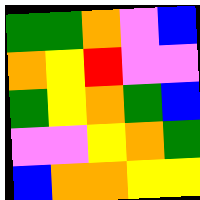[["green", "green", "orange", "violet", "blue"], ["orange", "yellow", "red", "violet", "violet"], ["green", "yellow", "orange", "green", "blue"], ["violet", "violet", "yellow", "orange", "green"], ["blue", "orange", "orange", "yellow", "yellow"]]